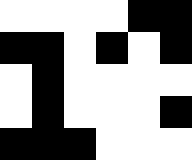[["white", "white", "white", "white", "black", "black"], ["black", "black", "white", "black", "white", "black"], ["white", "black", "white", "white", "white", "white"], ["white", "black", "white", "white", "white", "black"], ["black", "black", "black", "white", "white", "white"]]